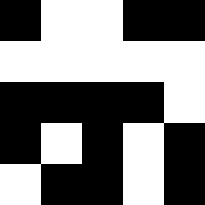[["black", "white", "white", "black", "black"], ["white", "white", "white", "white", "white"], ["black", "black", "black", "black", "white"], ["black", "white", "black", "white", "black"], ["white", "black", "black", "white", "black"]]